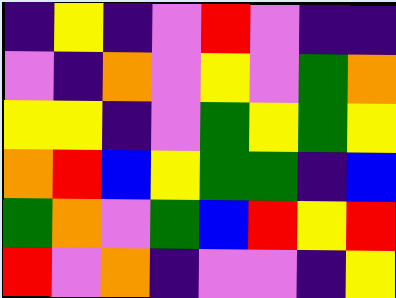[["indigo", "yellow", "indigo", "violet", "red", "violet", "indigo", "indigo"], ["violet", "indigo", "orange", "violet", "yellow", "violet", "green", "orange"], ["yellow", "yellow", "indigo", "violet", "green", "yellow", "green", "yellow"], ["orange", "red", "blue", "yellow", "green", "green", "indigo", "blue"], ["green", "orange", "violet", "green", "blue", "red", "yellow", "red"], ["red", "violet", "orange", "indigo", "violet", "violet", "indigo", "yellow"]]